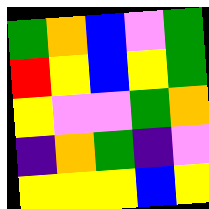[["green", "orange", "blue", "violet", "green"], ["red", "yellow", "blue", "yellow", "green"], ["yellow", "violet", "violet", "green", "orange"], ["indigo", "orange", "green", "indigo", "violet"], ["yellow", "yellow", "yellow", "blue", "yellow"]]